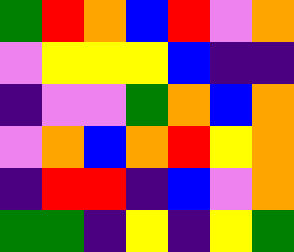[["green", "red", "orange", "blue", "red", "violet", "orange"], ["violet", "yellow", "yellow", "yellow", "blue", "indigo", "indigo"], ["indigo", "violet", "violet", "green", "orange", "blue", "orange"], ["violet", "orange", "blue", "orange", "red", "yellow", "orange"], ["indigo", "red", "red", "indigo", "blue", "violet", "orange"], ["green", "green", "indigo", "yellow", "indigo", "yellow", "green"]]